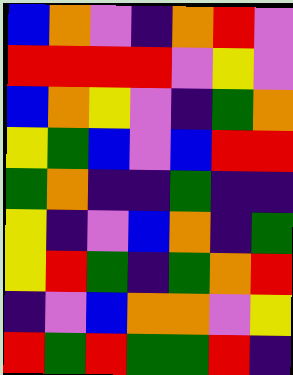[["blue", "orange", "violet", "indigo", "orange", "red", "violet"], ["red", "red", "red", "red", "violet", "yellow", "violet"], ["blue", "orange", "yellow", "violet", "indigo", "green", "orange"], ["yellow", "green", "blue", "violet", "blue", "red", "red"], ["green", "orange", "indigo", "indigo", "green", "indigo", "indigo"], ["yellow", "indigo", "violet", "blue", "orange", "indigo", "green"], ["yellow", "red", "green", "indigo", "green", "orange", "red"], ["indigo", "violet", "blue", "orange", "orange", "violet", "yellow"], ["red", "green", "red", "green", "green", "red", "indigo"]]